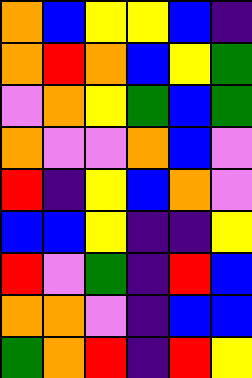[["orange", "blue", "yellow", "yellow", "blue", "indigo"], ["orange", "red", "orange", "blue", "yellow", "green"], ["violet", "orange", "yellow", "green", "blue", "green"], ["orange", "violet", "violet", "orange", "blue", "violet"], ["red", "indigo", "yellow", "blue", "orange", "violet"], ["blue", "blue", "yellow", "indigo", "indigo", "yellow"], ["red", "violet", "green", "indigo", "red", "blue"], ["orange", "orange", "violet", "indigo", "blue", "blue"], ["green", "orange", "red", "indigo", "red", "yellow"]]